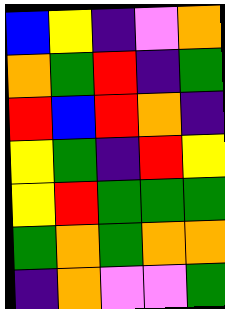[["blue", "yellow", "indigo", "violet", "orange"], ["orange", "green", "red", "indigo", "green"], ["red", "blue", "red", "orange", "indigo"], ["yellow", "green", "indigo", "red", "yellow"], ["yellow", "red", "green", "green", "green"], ["green", "orange", "green", "orange", "orange"], ["indigo", "orange", "violet", "violet", "green"]]